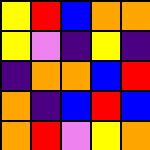[["yellow", "red", "blue", "orange", "orange"], ["yellow", "violet", "indigo", "yellow", "indigo"], ["indigo", "orange", "orange", "blue", "red"], ["orange", "indigo", "blue", "red", "blue"], ["orange", "red", "violet", "yellow", "orange"]]